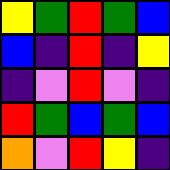[["yellow", "green", "red", "green", "blue"], ["blue", "indigo", "red", "indigo", "yellow"], ["indigo", "violet", "red", "violet", "indigo"], ["red", "green", "blue", "green", "blue"], ["orange", "violet", "red", "yellow", "indigo"]]